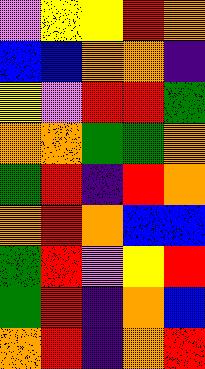[["violet", "yellow", "yellow", "red", "orange"], ["blue", "blue", "orange", "orange", "indigo"], ["yellow", "violet", "red", "red", "green"], ["orange", "orange", "green", "green", "orange"], ["green", "red", "indigo", "red", "orange"], ["orange", "red", "orange", "blue", "blue"], ["green", "red", "violet", "yellow", "red"], ["green", "red", "indigo", "orange", "blue"], ["orange", "red", "indigo", "orange", "red"]]